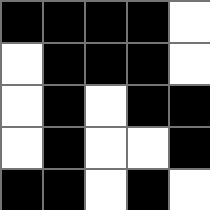[["black", "black", "black", "black", "white"], ["white", "black", "black", "black", "white"], ["white", "black", "white", "black", "black"], ["white", "black", "white", "white", "black"], ["black", "black", "white", "black", "white"]]